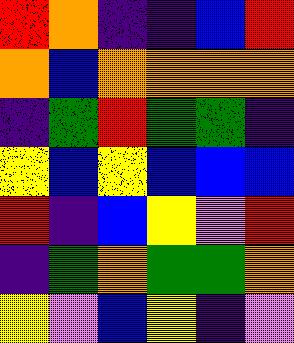[["red", "orange", "indigo", "indigo", "blue", "red"], ["orange", "blue", "orange", "orange", "orange", "orange"], ["indigo", "green", "red", "green", "green", "indigo"], ["yellow", "blue", "yellow", "blue", "blue", "blue"], ["red", "indigo", "blue", "yellow", "violet", "red"], ["indigo", "green", "orange", "green", "green", "orange"], ["yellow", "violet", "blue", "yellow", "indigo", "violet"]]